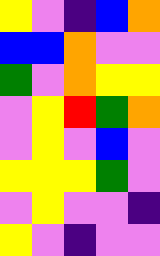[["yellow", "violet", "indigo", "blue", "orange"], ["blue", "blue", "orange", "violet", "violet"], ["green", "violet", "orange", "yellow", "yellow"], ["violet", "yellow", "red", "green", "orange"], ["violet", "yellow", "violet", "blue", "violet"], ["yellow", "yellow", "yellow", "green", "violet"], ["violet", "yellow", "violet", "violet", "indigo"], ["yellow", "violet", "indigo", "violet", "violet"]]